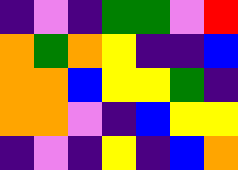[["indigo", "violet", "indigo", "green", "green", "violet", "red"], ["orange", "green", "orange", "yellow", "indigo", "indigo", "blue"], ["orange", "orange", "blue", "yellow", "yellow", "green", "indigo"], ["orange", "orange", "violet", "indigo", "blue", "yellow", "yellow"], ["indigo", "violet", "indigo", "yellow", "indigo", "blue", "orange"]]